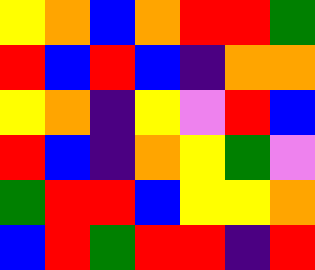[["yellow", "orange", "blue", "orange", "red", "red", "green"], ["red", "blue", "red", "blue", "indigo", "orange", "orange"], ["yellow", "orange", "indigo", "yellow", "violet", "red", "blue"], ["red", "blue", "indigo", "orange", "yellow", "green", "violet"], ["green", "red", "red", "blue", "yellow", "yellow", "orange"], ["blue", "red", "green", "red", "red", "indigo", "red"]]